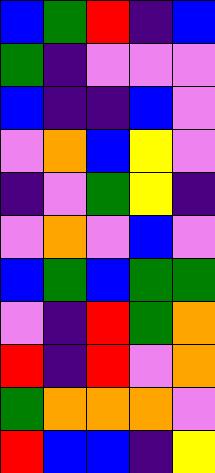[["blue", "green", "red", "indigo", "blue"], ["green", "indigo", "violet", "violet", "violet"], ["blue", "indigo", "indigo", "blue", "violet"], ["violet", "orange", "blue", "yellow", "violet"], ["indigo", "violet", "green", "yellow", "indigo"], ["violet", "orange", "violet", "blue", "violet"], ["blue", "green", "blue", "green", "green"], ["violet", "indigo", "red", "green", "orange"], ["red", "indigo", "red", "violet", "orange"], ["green", "orange", "orange", "orange", "violet"], ["red", "blue", "blue", "indigo", "yellow"]]